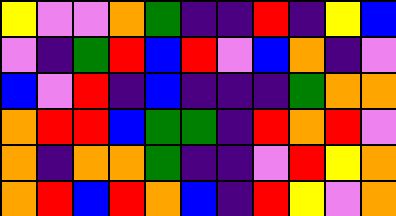[["yellow", "violet", "violet", "orange", "green", "indigo", "indigo", "red", "indigo", "yellow", "blue"], ["violet", "indigo", "green", "red", "blue", "red", "violet", "blue", "orange", "indigo", "violet"], ["blue", "violet", "red", "indigo", "blue", "indigo", "indigo", "indigo", "green", "orange", "orange"], ["orange", "red", "red", "blue", "green", "green", "indigo", "red", "orange", "red", "violet"], ["orange", "indigo", "orange", "orange", "green", "indigo", "indigo", "violet", "red", "yellow", "orange"], ["orange", "red", "blue", "red", "orange", "blue", "indigo", "red", "yellow", "violet", "orange"]]